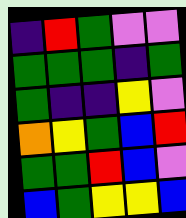[["indigo", "red", "green", "violet", "violet"], ["green", "green", "green", "indigo", "green"], ["green", "indigo", "indigo", "yellow", "violet"], ["orange", "yellow", "green", "blue", "red"], ["green", "green", "red", "blue", "violet"], ["blue", "green", "yellow", "yellow", "blue"]]